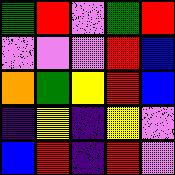[["green", "red", "violet", "green", "red"], ["violet", "violet", "violet", "red", "blue"], ["orange", "green", "yellow", "red", "blue"], ["indigo", "yellow", "indigo", "yellow", "violet"], ["blue", "red", "indigo", "red", "violet"]]